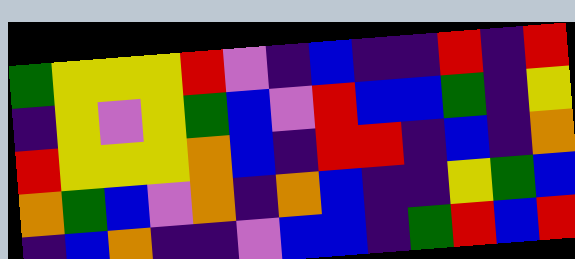[["green", "yellow", "yellow", "yellow", "red", "violet", "indigo", "blue", "indigo", "indigo", "red", "indigo", "red"], ["indigo", "yellow", "violet", "yellow", "green", "blue", "violet", "red", "blue", "blue", "green", "indigo", "yellow"], ["red", "yellow", "yellow", "yellow", "orange", "blue", "indigo", "red", "red", "indigo", "blue", "indigo", "orange"], ["orange", "green", "blue", "violet", "orange", "indigo", "orange", "blue", "indigo", "indigo", "yellow", "green", "blue"], ["indigo", "blue", "orange", "indigo", "indigo", "violet", "blue", "blue", "indigo", "green", "red", "blue", "red"]]